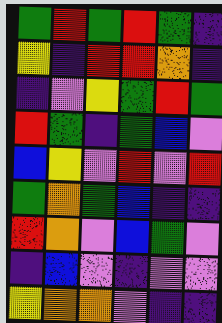[["green", "red", "green", "red", "green", "indigo"], ["yellow", "indigo", "red", "red", "orange", "indigo"], ["indigo", "violet", "yellow", "green", "red", "green"], ["red", "green", "indigo", "green", "blue", "violet"], ["blue", "yellow", "violet", "red", "violet", "red"], ["green", "orange", "green", "blue", "indigo", "indigo"], ["red", "orange", "violet", "blue", "green", "violet"], ["indigo", "blue", "violet", "indigo", "violet", "violet"], ["yellow", "orange", "orange", "violet", "indigo", "indigo"]]